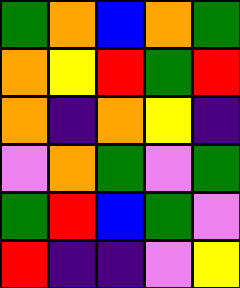[["green", "orange", "blue", "orange", "green"], ["orange", "yellow", "red", "green", "red"], ["orange", "indigo", "orange", "yellow", "indigo"], ["violet", "orange", "green", "violet", "green"], ["green", "red", "blue", "green", "violet"], ["red", "indigo", "indigo", "violet", "yellow"]]